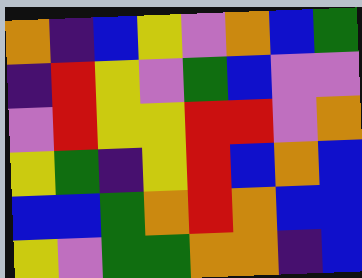[["orange", "indigo", "blue", "yellow", "violet", "orange", "blue", "green"], ["indigo", "red", "yellow", "violet", "green", "blue", "violet", "violet"], ["violet", "red", "yellow", "yellow", "red", "red", "violet", "orange"], ["yellow", "green", "indigo", "yellow", "red", "blue", "orange", "blue"], ["blue", "blue", "green", "orange", "red", "orange", "blue", "blue"], ["yellow", "violet", "green", "green", "orange", "orange", "indigo", "blue"]]